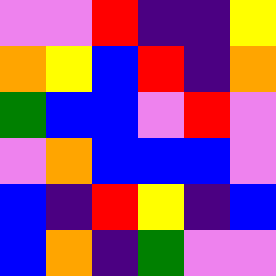[["violet", "violet", "red", "indigo", "indigo", "yellow"], ["orange", "yellow", "blue", "red", "indigo", "orange"], ["green", "blue", "blue", "violet", "red", "violet"], ["violet", "orange", "blue", "blue", "blue", "violet"], ["blue", "indigo", "red", "yellow", "indigo", "blue"], ["blue", "orange", "indigo", "green", "violet", "violet"]]